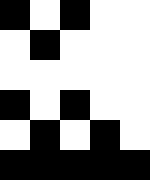[["black", "white", "black", "white", "white"], ["white", "black", "white", "white", "white"], ["white", "white", "white", "white", "white"], ["black", "white", "black", "white", "white"], ["white", "black", "white", "black", "white"], ["black", "black", "black", "black", "black"]]